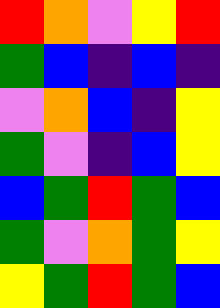[["red", "orange", "violet", "yellow", "red"], ["green", "blue", "indigo", "blue", "indigo"], ["violet", "orange", "blue", "indigo", "yellow"], ["green", "violet", "indigo", "blue", "yellow"], ["blue", "green", "red", "green", "blue"], ["green", "violet", "orange", "green", "yellow"], ["yellow", "green", "red", "green", "blue"]]